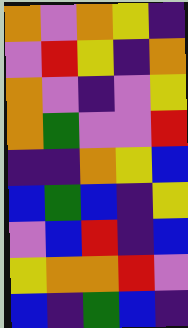[["orange", "violet", "orange", "yellow", "indigo"], ["violet", "red", "yellow", "indigo", "orange"], ["orange", "violet", "indigo", "violet", "yellow"], ["orange", "green", "violet", "violet", "red"], ["indigo", "indigo", "orange", "yellow", "blue"], ["blue", "green", "blue", "indigo", "yellow"], ["violet", "blue", "red", "indigo", "blue"], ["yellow", "orange", "orange", "red", "violet"], ["blue", "indigo", "green", "blue", "indigo"]]